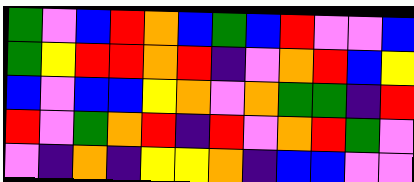[["green", "violet", "blue", "red", "orange", "blue", "green", "blue", "red", "violet", "violet", "blue"], ["green", "yellow", "red", "red", "orange", "red", "indigo", "violet", "orange", "red", "blue", "yellow"], ["blue", "violet", "blue", "blue", "yellow", "orange", "violet", "orange", "green", "green", "indigo", "red"], ["red", "violet", "green", "orange", "red", "indigo", "red", "violet", "orange", "red", "green", "violet"], ["violet", "indigo", "orange", "indigo", "yellow", "yellow", "orange", "indigo", "blue", "blue", "violet", "violet"]]